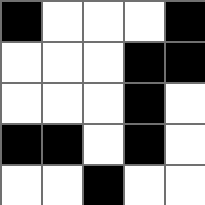[["black", "white", "white", "white", "black"], ["white", "white", "white", "black", "black"], ["white", "white", "white", "black", "white"], ["black", "black", "white", "black", "white"], ["white", "white", "black", "white", "white"]]